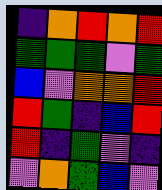[["indigo", "orange", "red", "orange", "red"], ["green", "green", "green", "violet", "green"], ["blue", "violet", "orange", "orange", "red"], ["red", "green", "indigo", "blue", "red"], ["red", "indigo", "green", "violet", "indigo"], ["violet", "orange", "green", "blue", "violet"]]